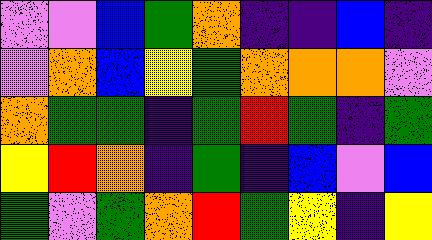[["violet", "violet", "blue", "green", "orange", "indigo", "indigo", "blue", "indigo"], ["violet", "orange", "blue", "yellow", "green", "orange", "orange", "orange", "violet"], ["orange", "green", "green", "indigo", "green", "red", "green", "indigo", "green"], ["yellow", "red", "orange", "indigo", "green", "indigo", "blue", "violet", "blue"], ["green", "violet", "green", "orange", "red", "green", "yellow", "indigo", "yellow"]]